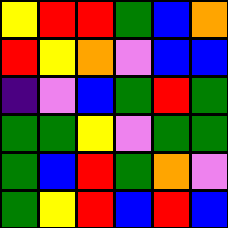[["yellow", "red", "red", "green", "blue", "orange"], ["red", "yellow", "orange", "violet", "blue", "blue"], ["indigo", "violet", "blue", "green", "red", "green"], ["green", "green", "yellow", "violet", "green", "green"], ["green", "blue", "red", "green", "orange", "violet"], ["green", "yellow", "red", "blue", "red", "blue"]]